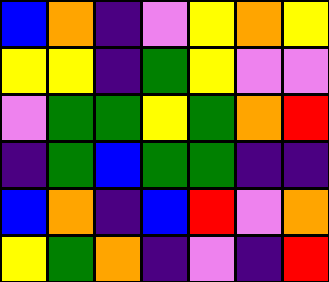[["blue", "orange", "indigo", "violet", "yellow", "orange", "yellow"], ["yellow", "yellow", "indigo", "green", "yellow", "violet", "violet"], ["violet", "green", "green", "yellow", "green", "orange", "red"], ["indigo", "green", "blue", "green", "green", "indigo", "indigo"], ["blue", "orange", "indigo", "blue", "red", "violet", "orange"], ["yellow", "green", "orange", "indigo", "violet", "indigo", "red"]]